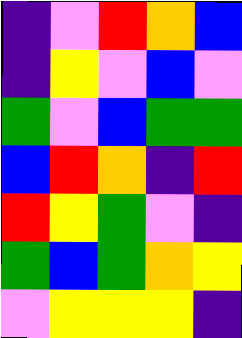[["indigo", "violet", "red", "orange", "blue"], ["indigo", "yellow", "violet", "blue", "violet"], ["green", "violet", "blue", "green", "green"], ["blue", "red", "orange", "indigo", "red"], ["red", "yellow", "green", "violet", "indigo"], ["green", "blue", "green", "orange", "yellow"], ["violet", "yellow", "yellow", "yellow", "indigo"]]